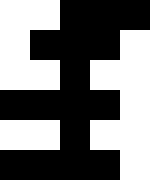[["white", "white", "black", "black", "black"], ["white", "black", "black", "black", "white"], ["white", "white", "black", "white", "white"], ["black", "black", "black", "black", "white"], ["white", "white", "black", "white", "white"], ["black", "black", "black", "black", "white"]]